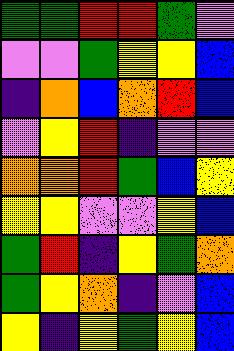[["green", "green", "red", "red", "green", "violet"], ["violet", "violet", "green", "yellow", "yellow", "blue"], ["indigo", "orange", "blue", "orange", "red", "blue"], ["violet", "yellow", "red", "indigo", "violet", "violet"], ["orange", "orange", "red", "green", "blue", "yellow"], ["yellow", "yellow", "violet", "violet", "yellow", "blue"], ["green", "red", "indigo", "yellow", "green", "orange"], ["green", "yellow", "orange", "indigo", "violet", "blue"], ["yellow", "indigo", "yellow", "green", "yellow", "blue"]]